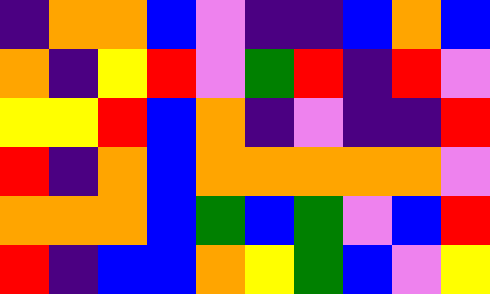[["indigo", "orange", "orange", "blue", "violet", "indigo", "indigo", "blue", "orange", "blue"], ["orange", "indigo", "yellow", "red", "violet", "green", "red", "indigo", "red", "violet"], ["yellow", "yellow", "red", "blue", "orange", "indigo", "violet", "indigo", "indigo", "red"], ["red", "indigo", "orange", "blue", "orange", "orange", "orange", "orange", "orange", "violet"], ["orange", "orange", "orange", "blue", "green", "blue", "green", "violet", "blue", "red"], ["red", "indigo", "blue", "blue", "orange", "yellow", "green", "blue", "violet", "yellow"]]